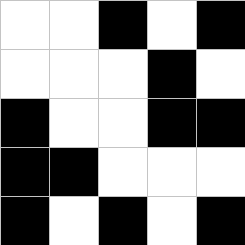[["white", "white", "black", "white", "black"], ["white", "white", "white", "black", "white"], ["black", "white", "white", "black", "black"], ["black", "black", "white", "white", "white"], ["black", "white", "black", "white", "black"]]